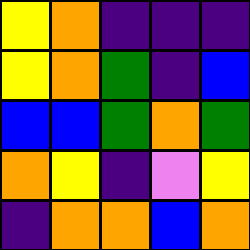[["yellow", "orange", "indigo", "indigo", "indigo"], ["yellow", "orange", "green", "indigo", "blue"], ["blue", "blue", "green", "orange", "green"], ["orange", "yellow", "indigo", "violet", "yellow"], ["indigo", "orange", "orange", "blue", "orange"]]